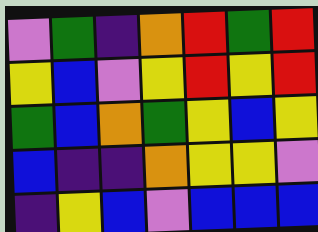[["violet", "green", "indigo", "orange", "red", "green", "red"], ["yellow", "blue", "violet", "yellow", "red", "yellow", "red"], ["green", "blue", "orange", "green", "yellow", "blue", "yellow"], ["blue", "indigo", "indigo", "orange", "yellow", "yellow", "violet"], ["indigo", "yellow", "blue", "violet", "blue", "blue", "blue"]]